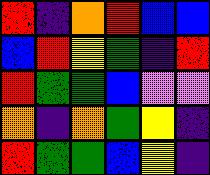[["red", "indigo", "orange", "red", "blue", "blue"], ["blue", "red", "yellow", "green", "indigo", "red"], ["red", "green", "green", "blue", "violet", "violet"], ["orange", "indigo", "orange", "green", "yellow", "indigo"], ["red", "green", "green", "blue", "yellow", "indigo"]]